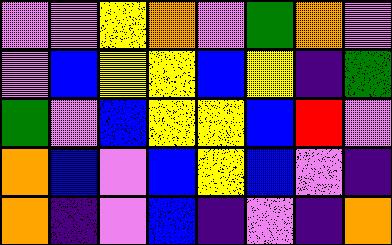[["violet", "violet", "yellow", "orange", "violet", "green", "orange", "violet"], ["violet", "blue", "yellow", "yellow", "blue", "yellow", "indigo", "green"], ["green", "violet", "blue", "yellow", "yellow", "blue", "red", "violet"], ["orange", "blue", "violet", "blue", "yellow", "blue", "violet", "indigo"], ["orange", "indigo", "violet", "blue", "indigo", "violet", "indigo", "orange"]]